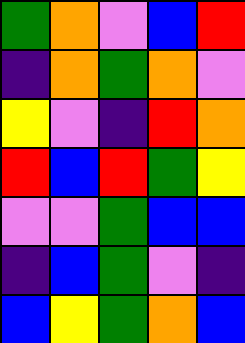[["green", "orange", "violet", "blue", "red"], ["indigo", "orange", "green", "orange", "violet"], ["yellow", "violet", "indigo", "red", "orange"], ["red", "blue", "red", "green", "yellow"], ["violet", "violet", "green", "blue", "blue"], ["indigo", "blue", "green", "violet", "indigo"], ["blue", "yellow", "green", "orange", "blue"]]